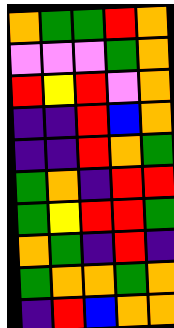[["orange", "green", "green", "red", "orange"], ["violet", "violet", "violet", "green", "orange"], ["red", "yellow", "red", "violet", "orange"], ["indigo", "indigo", "red", "blue", "orange"], ["indigo", "indigo", "red", "orange", "green"], ["green", "orange", "indigo", "red", "red"], ["green", "yellow", "red", "red", "green"], ["orange", "green", "indigo", "red", "indigo"], ["green", "orange", "orange", "green", "orange"], ["indigo", "red", "blue", "orange", "orange"]]